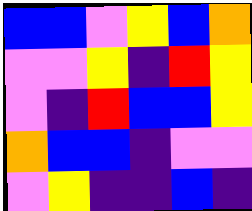[["blue", "blue", "violet", "yellow", "blue", "orange"], ["violet", "violet", "yellow", "indigo", "red", "yellow"], ["violet", "indigo", "red", "blue", "blue", "yellow"], ["orange", "blue", "blue", "indigo", "violet", "violet"], ["violet", "yellow", "indigo", "indigo", "blue", "indigo"]]